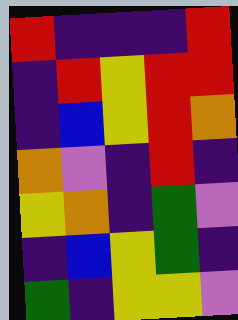[["red", "indigo", "indigo", "indigo", "red"], ["indigo", "red", "yellow", "red", "red"], ["indigo", "blue", "yellow", "red", "orange"], ["orange", "violet", "indigo", "red", "indigo"], ["yellow", "orange", "indigo", "green", "violet"], ["indigo", "blue", "yellow", "green", "indigo"], ["green", "indigo", "yellow", "yellow", "violet"]]